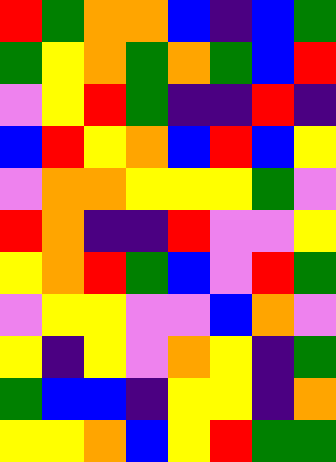[["red", "green", "orange", "orange", "blue", "indigo", "blue", "green"], ["green", "yellow", "orange", "green", "orange", "green", "blue", "red"], ["violet", "yellow", "red", "green", "indigo", "indigo", "red", "indigo"], ["blue", "red", "yellow", "orange", "blue", "red", "blue", "yellow"], ["violet", "orange", "orange", "yellow", "yellow", "yellow", "green", "violet"], ["red", "orange", "indigo", "indigo", "red", "violet", "violet", "yellow"], ["yellow", "orange", "red", "green", "blue", "violet", "red", "green"], ["violet", "yellow", "yellow", "violet", "violet", "blue", "orange", "violet"], ["yellow", "indigo", "yellow", "violet", "orange", "yellow", "indigo", "green"], ["green", "blue", "blue", "indigo", "yellow", "yellow", "indigo", "orange"], ["yellow", "yellow", "orange", "blue", "yellow", "red", "green", "green"]]